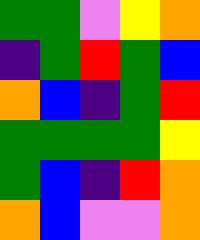[["green", "green", "violet", "yellow", "orange"], ["indigo", "green", "red", "green", "blue"], ["orange", "blue", "indigo", "green", "red"], ["green", "green", "green", "green", "yellow"], ["green", "blue", "indigo", "red", "orange"], ["orange", "blue", "violet", "violet", "orange"]]